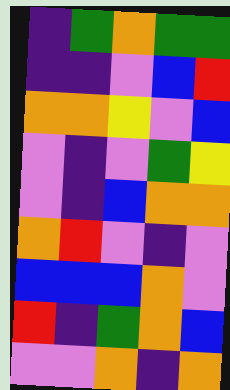[["indigo", "green", "orange", "green", "green"], ["indigo", "indigo", "violet", "blue", "red"], ["orange", "orange", "yellow", "violet", "blue"], ["violet", "indigo", "violet", "green", "yellow"], ["violet", "indigo", "blue", "orange", "orange"], ["orange", "red", "violet", "indigo", "violet"], ["blue", "blue", "blue", "orange", "violet"], ["red", "indigo", "green", "orange", "blue"], ["violet", "violet", "orange", "indigo", "orange"]]